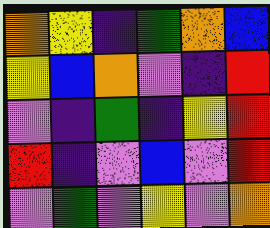[["orange", "yellow", "indigo", "green", "orange", "blue"], ["yellow", "blue", "orange", "violet", "indigo", "red"], ["violet", "indigo", "green", "indigo", "yellow", "red"], ["red", "indigo", "violet", "blue", "violet", "red"], ["violet", "green", "violet", "yellow", "violet", "orange"]]